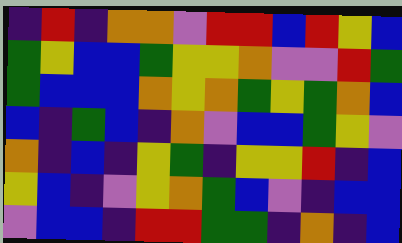[["indigo", "red", "indigo", "orange", "orange", "violet", "red", "red", "blue", "red", "yellow", "blue"], ["green", "yellow", "blue", "blue", "green", "yellow", "yellow", "orange", "violet", "violet", "red", "green"], ["green", "blue", "blue", "blue", "orange", "yellow", "orange", "green", "yellow", "green", "orange", "blue"], ["blue", "indigo", "green", "blue", "indigo", "orange", "violet", "blue", "blue", "green", "yellow", "violet"], ["orange", "indigo", "blue", "indigo", "yellow", "green", "indigo", "yellow", "yellow", "red", "indigo", "blue"], ["yellow", "blue", "indigo", "violet", "yellow", "orange", "green", "blue", "violet", "indigo", "blue", "blue"], ["violet", "blue", "blue", "indigo", "red", "red", "green", "green", "indigo", "orange", "indigo", "blue"]]